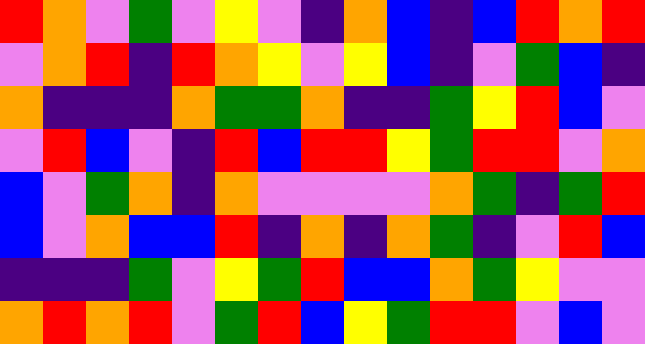[["red", "orange", "violet", "green", "violet", "yellow", "violet", "indigo", "orange", "blue", "indigo", "blue", "red", "orange", "red"], ["violet", "orange", "red", "indigo", "red", "orange", "yellow", "violet", "yellow", "blue", "indigo", "violet", "green", "blue", "indigo"], ["orange", "indigo", "indigo", "indigo", "orange", "green", "green", "orange", "indigo", "indigo", "green", "yellow", "red", "blue", "violet"], ["violet", "red", "blue", "violet", "indigo", "red", "blue", "red", "red", "yellow", "green", "red", "red", "violet", "orange"], ["blue", "violet", "green", "orange", "indigo", "orange", "violet", "violet", "violet", "violet", "orange", "green", "indigo", "green", "red"], ["blue", "violet", "orange", "blue", "blue", "red", "indigo", "orange", "indigo", "orange", "green", "indigo", "violet", "red", "blue"], ["indigo", "indigo", "indigo", "green", "violet", "yellow", "green", "red", "blue", "blue", "orange", "green", "yellow", "violet", "violet"], ["orange", "red", "orange", "red", "violet", "green", "red", "blue", "yellow", "green", "red", "red", "violet", "blue", "violet"]]